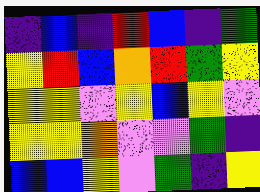[["indigo", "blue", "indigo", "red", "blue", "indigo", "green"], ["yellow", "red", "blue", "orange", "red", "green", "yellow"], ["yellow", "yellow", "violet", "yellow", "blue", "yellow", "violet"], ["yellow", "yellow", "orange", "violet", "violet", "green", "indigo"], ["blue", "blue", "yellow", "violet", "green", "indigo", "yellow"]]